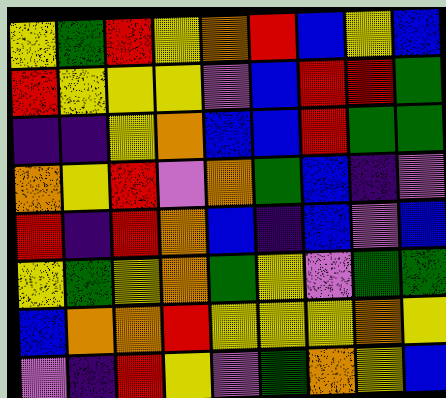[["yellow", "green", "red", "yellow", "orange", "red", "blue", "yellow", "blue"], ["red", "yellow", "yellow", "yellow", "violet", "blue", "red", "red", "green"], ["indigo", "indigo", "yellow", "orange", "blue", "blue", "red", "green", "green"], ["orange", "yellow", "red", "violet", "orange", "green", "blue", "indigo", "violet"], ["red", "indigo", "red", "orange", "blue", "indigo", "blue", "violet", "blue"], ["yellow", "green", "yellow", "orange", "green", "yellow", "violet", "green", "green"], ["blue", "orange", "orange", "red", "yellow", "yellow", "yellow", "orange", "yellow"], ["violet", "indigo", "red", "yellow", "violet", "green", "orange", "yellow", "blue"]]